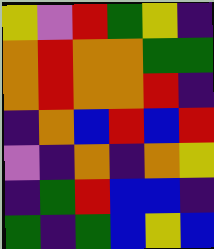[["yellow", "violet", "red", "green", "yellow", "indigo"], ["orange", "red", "orange", "orange", "green", "green"], ["orange", "red", "orange", "orange", "red", "indigo"], ["indigo", "orange", "blue", "red", "blue", "red"], ["violet", "indigo", "orange", "indigo", "orange", "yellow"], ["indigo", "green", "red", "blue", "blue", "indigo"], ["green", "indigo", "green", "blue", "yellow", "blue"]]